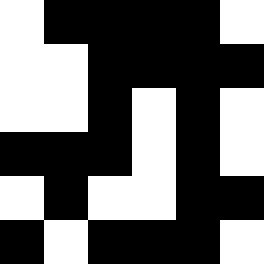[["white", "black", "black", "black", "black", "white"], ["white", "white", "black", "black", "black", "black"], ["white", "white", "black", "white", "black", "white"], ["black", "black", "black", "white", "black", "white"], ["white", "black", "white", "white", "black", "black"], ["black", "white", "black", "black", "black", "white"]]